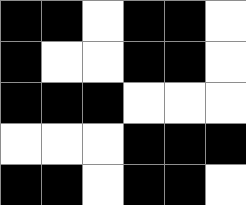[["black", "black", "white", "black", "black", "white"], ["black", "white", "white", "black", "black", "white"], ["black", "black", "black", "white", "white", "white"], ["white", "white", "white", "black", "black", "black"], ["black", "black", "white", "black", "black", "white"]]